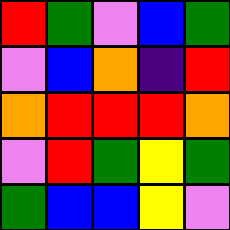[["red", "green", "violet", "blue", "green"], ["violet", "blue", "orange", "indigo", "red"], ["orange", "red", "red", "red", "orange"], ["violet", "red", "green", "yellow", "green"], ["green", "blue", "blue", "yellow", "violet"]]